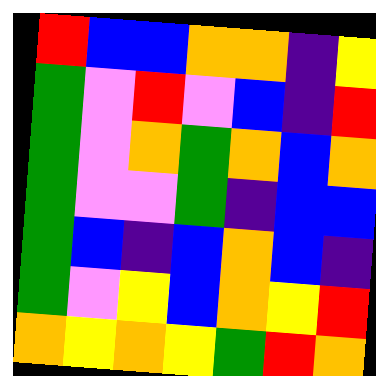[["red", "blue", "blue", "orange", "orange", "indigo", "yellow"], ["green", "violet", "red", "violet", "blue", "indigo", "red"], ["green", "violet", "orange", "green", "orange", "blue", "orange"], ["green", "violet", "violet", "green", "indigo", "blue", "blue"], ["green", "blue", "indigo", "blue", "orange", "blue", "indigo"], ["green", "violet", "yellow", "blue", "orange", "yellow", "red"], ["orange", "yellow", "orange", "yellow", "green", "red", "orange"]]